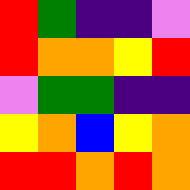[["red", "green", "indigo", "indigo", "violet"], ["red", "orange", "orange", "yellow", "red"], ["violet", "green", "green", "indigo", "indigo"], ["yellow", "orange", "blue", "yellow", "orange"], ["red", "red", "orange", "red", "orange"]]